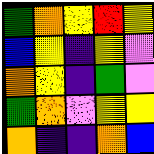[["green", "orange", "yellow", "red", "yellow"], ["blue", "yellow", "indigo", "yellow", "violet"], ["orange", "yellow", "indigo", "green", "violet"], ["green", "orange", "violet", "yellow", "yellow"], ["orange", "indigo", "indigo", "orange", "blue"]]